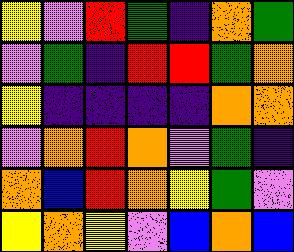[["yellow", "violet", "red", "green", "indigo", "orange", "green"], ["violet", "green", "indigo", "red", "red", "green", "orange"], ["yellow", "indigo", "indigo", "indigo", "indigo", "orange", "orange"], ["violet", "orange", "red", "orange", "violet", "green", "indigo"], ["orange", "blue", "red", "orange", "yellow", "green", "violet"], ["yellow", "orange", "yellow", "violet", "blue", "orange", "blue"]]